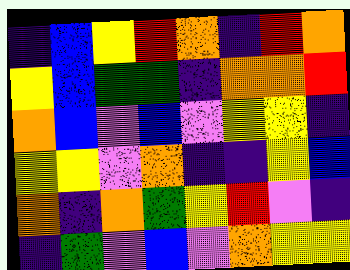[["indigo", "blue", "yellow", "red", "orange", "indigo", "red", "orange"], ["yellow", "blue", "green", "green", "indigo", "orange", "orange", "red"], ["orange", "blue", "violet", "blue", "violet", "yellow", "yellow", "indigo"], ["yellow", "yellow", "violet", "orange", "indigo", "indigo", "yellow", "blue"], ["orange", "indigo", "orange", "green", "yellow", "red", "violet", "indigo"], ["indigo", "green", "violet", "blue", "violet", "orange", "yellow", "yellow"]]